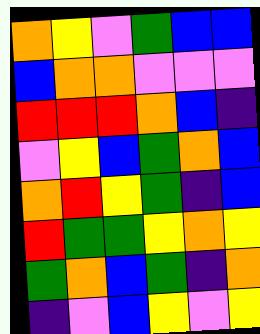[["orange", "yellow", "violet", "green", "blue", "blue"], ["blue", "orange", "orange", "violet", "violet", "violet"], ["red", "red", "red", "orange", "blue", "indigo"], ["violet", "yellow", "blue", "green", "orange", "blue"], ["orange", "red", "yellow", "green", "indigo", "blue"], ["red", "green", "green", "yellow", "orange", "yellow"], ["green", "orange", "blue", "green", "indigo", "orange"], ["indigo", "violet", "blue", "yellow", "violet", "yellow"]]